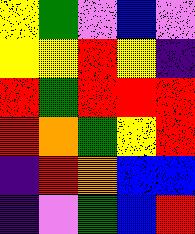[["yellow", "green", "violet", "blue", "violet"], ["yellow", "yellow", "red", "yellow", "indigo"], ["red", "green", "red", "red", "red"], ["red", "orange", "green", "yellow", "red"], ["indigo", "red", "orange", "blue", "blue"], ["indigo", "violet", "green", "blue", "red"]]